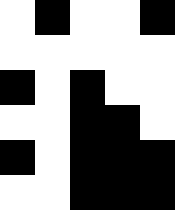[["white", "black", "white", "white", "black"], ["white", "white", "white", "white", "white"], ["black", "white", "black", "white", "white"], ["white", "white", "black", "black", "white"], ["black", "white", "black", "black", "black"], ["white", "white", "black", "black", "black"]]